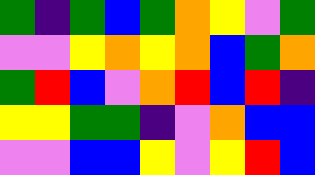[["green", "indigo", "green", "blue", "green", "orange", "yellow", "violet", "green"], ["violet", "violet", "yellow", "orange", "yellow", "orange", "blue", "green", "orange"], ["green", "red", "blue", "violet", "orange", "red", "blue", "red", "indigo"], ["yellow", "yellow", "green", "green", "indigo", "violet", "orange", "blue", "blue"], ["violet", "violet", "blue", "blue", "yellow", "violet", "yellow", "red", "blue"]]